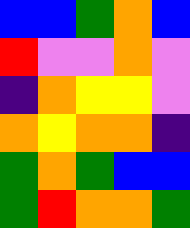[["blue", "blue", "green", "orange", "blue"], ["red", "violet", "violet", "orange", "violet"], ["indigo", "orange", "yellow", "yellow", "violet"], ["orange", "yellow", "orange", "orange", "indigo"], ["green", "orange", "green", "blue", "blue"], ["green", "red", "orange", "orange", "green"]]